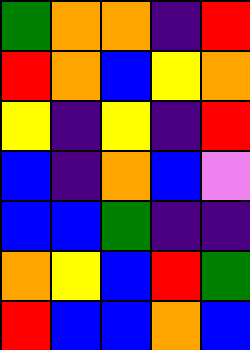[["green", "orange", "orange", "indigo", "red"], ["red", "orange", "blue", "yellow", "orange"], ["yellow", "indigo", "yellow", "indigo", "red"], ["blue", "indigo", "orange", "blue", "violet"], ["blue", "blue", "green", "indigo", "indigo"], ["orange", "yellow", "blue", "red", "green"], ["red", "blue", "blue", "orange", "blue"]]